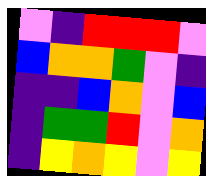[["violet", "indigo", "red", "red", "red", "violet"], ["blue", "orange", "orange", "green", "violet", "indigo"], ["indigo", "indigo", "blue", "orange", "violet", "blue"], ["indigo", "green", "green", "red", "violet", "orange"], ["indigo", "yellow", "orange", "yellow", "violet", "yellow"]]